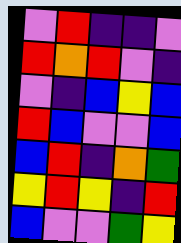[["violet", "red", "indigo", "indigo", "violet"], ["red", "orange", "red", "violet", "indigo"], ["violet", "indigo", "blue", "yellow", "blue"], ["red", "blue", "violet", "violet", "blue"], ["blue", "red", "indigo", "orange", "green"], ["yellow", "red", "yellow", "indigo", "red"], ["blue", "violet", "violet", "green", "yellow"]]